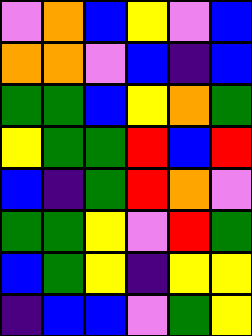[["violet", "orange", "blue", "yellow", "violet", "blue"], ["orange", "orange", "violet", "blue", "indigo", "blue"], ["green", "green", "blue", "yellow", "orange", "green"], ["yellow", "green", "green", "red", "blue", "red"], ["blue", "indigo", "green", "red", "orange", "violet"], ["green", "green", "yellow", "violet", "red", "green"], ["blue", "green", "yellow", "indigo", "yellow", "yellow"], ["indigo", "blue", "blue", "violet", "green", "yellow"]]